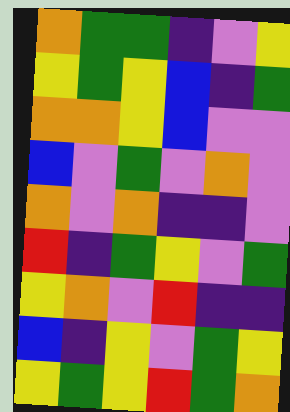[["orange", "green", "green", "indigo", "violet", "yellow"], ["yellow", "green", "yellow", "blue", "indigo", "green"], ["orange", "orange", "yellow", "blue", "violet", "violet"], ["blue", "violet", "green", "violet", "orange", "violet"], ["orange", "violet", "orange", "indigo", "indigo", "violet"], ["red", "indigo", "green", "yellow", "violet", "green"], ["yellow", "orange", "violet", "red", "indigo", "indigo"], ["blue", "indigo", "yellow", "violet", "green", "yellow"], ["yellow", "green", "yellow", "red", "green", "orange"]]